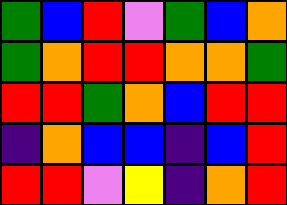[["green", "blue", "red", "violet", "green", "blue", "orange"], ["green", "orange", "red", "red", "orange", "orange", "green"], ["red", "red", "green", "orange", "blue", "red", "red"], ["indigo", "orange", "blue", "blue", "indigo", "blue", "red"], ["red", "red", "violet", "yellow", "indigo", "orange", "red"]]